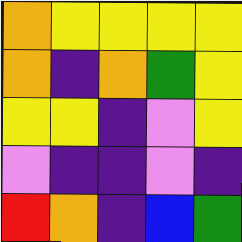[["orange", "yellow", "yellow", "yellow", "yellow"], ["orange", "indigo", "orange", "green", "yellow"], ["yellow", "yellow", "indigo", "violet", "yellow"], ["violet", "indigo", "indigo", "violet", "indigo"], ["red", "orange", "indigo", "blue", "green"]]